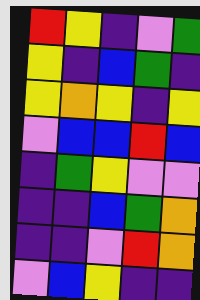[["red", "yellow", "indigo", "violet", "green"], ["yellow", "indigo", "blue", "green", "indigo"], ["yellow", "orange", "yellow", "indigo", "yellow"], ["violet", "blue", "blue", "red", "blue"], ["indigo", "green", "yellow", "violet", "violet"], ["indigo", "indigo", "blue", "green", "orange"], ["indigo", "indigo", "violet", "red", "orange"], ["violet", "blue", "yellow", "indigo", "indigo"]]